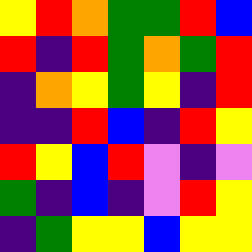[["yellow", "red", "orange", "green", "green", "red", "blue"], ["red", "indigo", "red", "green", "orange", "green", "red"], ["indigo", "orange", "yellow", "green", "yellow", "indigo", "red"], ["indigo", "indigo", "red", "blue", "indigo", "red", "yellow"], ["red", "yellow", "blue", "red", "violet", "indigo", "violet"], ["green", "indigo", "blue", "indigo", "violet", "red", "yellow"], ["indigo", "green", "yellow", "yellow", "blue", "yellow", "yellow"]]